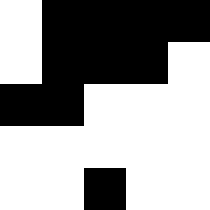[["white", "black", "black", "black", "black"], ["white", "black", "black", "black", "white"], ["black", "black", "white", "white", "white"], ["white", "white", "white", "white", "white"], ["white", "white", "black", "white", "white"]]